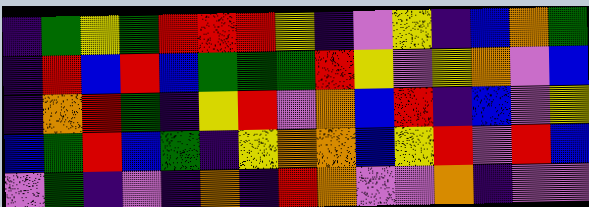[["indigo", "green", "yellow", "green", "red", "red", "red", "yellow", "indigo", "violet", "yellow", "indigo", "blue", "orange", "green"], ["indigo", "red", "blue", "red", "blue", "green", "green", "green", "red", "yellow", "violet", "yellow", "orange", "violet", "blue"], ["indigo", "orange", "red", "green", "indigo", "yellow", "red", "violet", "orange", "blue", "red", "indigo", "blue", "violet", "yellow"], ["blue", "green", "red", "blue", "green", "indigo", "yellow", "orange", "orange", "blue", "yellow", "red", "violet", "red", "blue"], ["violet", "green", "indigo", "violet", "indigo", "orange", "indigo", "red", "orange", "violet", "violet", "orange", "indigo", "violet", "violet"]]